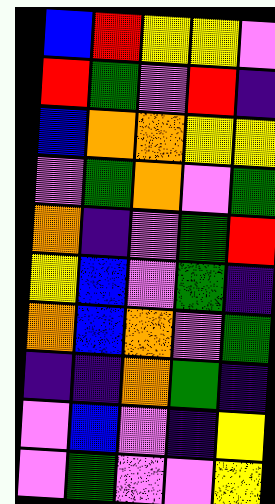[["blue", "red", "yellow", "yellow", "violet"], ["red", "green", "violet", "red", "indigo"], ["blue", "orange", "orange", "yellow", "yellow"], ["violet", "green", "orange", "violet", "green"], ["orange", "indigo", "violet", "green", "red"], ["yellow", "blue", "violet", "green", "indigo"], ["orange", "blue", "orange", "violet", "green"], ["indigo", "indigo", "orange", "green", "indigo"], ["violet", "blue", "violet", "indigo", "yellow"], ["violet", "green", "violet", "violet", "yellow"]]